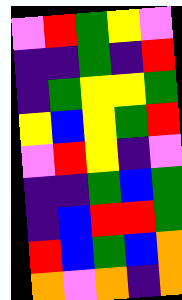[["violet", "red", "green", "yellow", "violet"], ["indigo", "indigo", "green", "indigo", "red"], ["indigo", "green", "yellow", "yellow", "green"], ["yellow", "blue", "yellow", "green", "red"], ["violet", "red", "yellow", "indigo", "violet"], ["indigo", "indigo", "green", "blue", "green"], ["indigo", "blue", "red", "red", "green"], ["red", "blue", "green", "blue", "orange"], ["orange", "violet", "orange", "indigo", "orange"]]